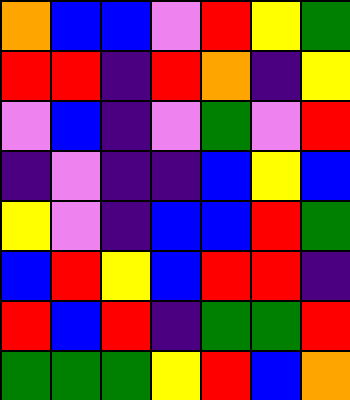[["orange", "blue", "blue", "violet", "red", "yellow", "green"], ["red", "red", "indigo", "red", "orange", "indigo", "yellow"], ["violet", "blue", "indigo", "violet", "green", "violet", "red"], ["indigo", "violet", "indigo", "indigo", "blue", "yellow", "blue"], ["yellow", "violet", "indigo", "blue", "blue", "red", "green"], ["blue", "red", "yellow", "blue", "red", "red", "indigo"], ["red", "blue", "red", "indigo", "green", "green", "red"], ["green", "green", "green", "yellow", "red", "blue", "orange"]]